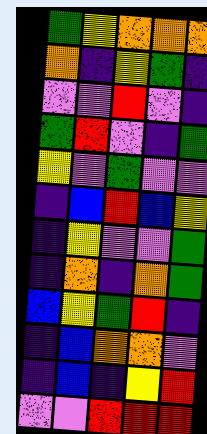[["green", "yellow", "orange", "orange", "orange"], ["orange", "indigo", "yellow", "green", "indigo"], ["violet", "violet", "red", "violet", "indigo"], ["green", "red", "violet", "indigo", "green"], ["yellow", "violet", "green", "violet", "violet"], ["indigo", "blue", "red", "blue", "yellow"], ["indigo", "yellow", "violet", "violet", "green"], ["indigo", "orange", "indigo", "orange", "green"], ["blue", "yellow", "green", "red", "indigo"], ["indigo", "blue", "orange", "orange", "violet"], ["indigo", "blue", "indigo", "yellow", "red"], ["violet", "violet", "red", "red", "red"]]